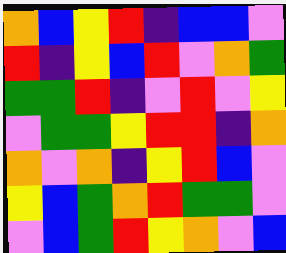[["orange", "blue", "yellow", "red", "indigo", "blue", "blue", "violet"], ["red", "indigo", "yellow", "blue", "red", "violet", "orange", "green"], ["green", "green", "red", "indigo", "violet", "red", "violet", "yellow"], ["violet", "green", "green", "yellow", "red", "red", "indigo", "orange"], ["orange", "violet", "orange", "indigo", "yellow", "red", "blue", "violet"], ["yellow", "blue", "green", "orange", "red", "green", "green", "violet"], ["violet", "blue", "green", "red", "yellow", "orange", "violet", "blue"]]